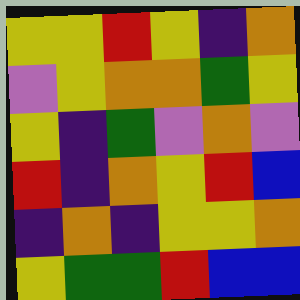[["yellow", "yellow", "red", "yellow", "indigo", "orange"], ["violet", "yellow", "orange", "orange", "green", "yellow"], ["yellow", "indigo", "green", "violet", "orange", "violet"], ["red", "indigo", "orange", "yellow", "red", "blue"], ["indigo", "orange", "indigo", "yellow", "yellow", "orange"], ["yellow", "green", "green", "red", "blue", "blue"]]